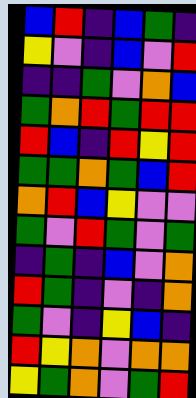[["blue", "red", "indigo", "blue", "green", "indigo"], ["yellow", "violet", "indigo", "blue", "violet", "red"], ["indigo", "indigo", "green", "violet", "orange", "blue"], ["green", "orange", "red", "green", "red", "red"], ["red", "blue", "indigo", "red", "yellow", "red"], ["green", "green", "orange", "green", "blue", "red"], ["orange", "red", "blue", "yellow", "violet", "violet"], ["green", "violet", "red", "green", "violet", "green"], ["indigo", "green", "indigo", "blue", "violet", "orange"], ["red", "green", "indigo", "violet", "indigo", "orange"], ["green", "violet", "indigo", "yellow", "blue", "indigo"], ["red", "yellow", "orange", "violet", "orange", "orange"], ["yellow", "green", "orange", "violet", "green", "red"]]